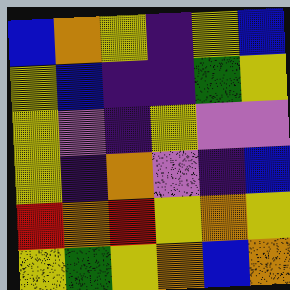[["blue", "orange", "yellow", "indigo", "yellow", "blue"], ["yellow", "blue", "indigo", "indigo", "green", "yellow"], ["yellow", "violet", "indigo", "yellow", "violet", "violet"], ["yellow", "indigo", "orange", "violet", "indigo", "blue"], ["red", "orange", "red", "yellow", "orange", "yellow"], ["yellow", "green", "yellow", "orange", "blue", "orange"]]